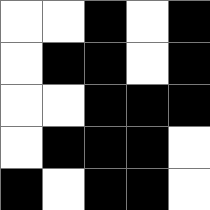[["white", "white", "black", "white", "black"], ["white", "black", "black", "white", "black"], ["white", "white", "black", "black", "black"], ["white", "black", "black", "black", "white"], ["black", "white", "black", "black", "white"]]